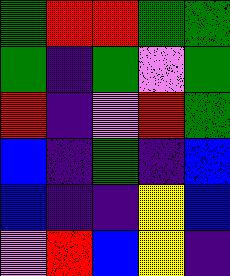[["green", "red", "red", "green", "green"], ["green", "indigo", "green", "violet", "green"], ["red", "indigo", "violet", "red", "green"], ["blue", "indigo", "green", "indigo", "blue"], ["blue", "indigo", "indigo", "yellow", "blue"], ["violet", "red", "blue", "yellow", "indigo"]]